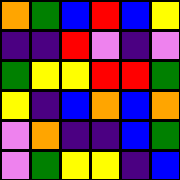[["orange", "green", "blue", "red", "blue", "yellow"], ["indigo", "indigo", "red", "violet", "indigo", "violet"], ["green", "yellow", "yellow", "red", "red", "green"], ["yellow", "indigo", "blue", "orange", "blue", "orange"], ["violet", "orange", "indigo", "indigo", "blue", "green"], ["violet", "green", "yellow", "yellow", "indigo", "blue"]]